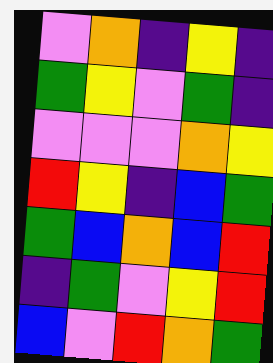[["violet", "orange", "indigo", "yellow", "indigo"], ["green", "yellow", "violet", "green", "indigo"], ["violet", "violet", "violet", "orange", "yellow"], ["red", "yellow", "indigo", "blue", "green"], ["green", "blue", "orange", "blue", "red"], ["indigo", "green", "violet", "yellow", "red"], ["blue", "violet", "red", "orange", "green"]]